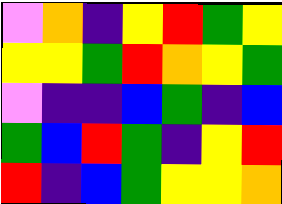[["violet", "orange", "indigo", "yellow", "red", "green", "yellow"], ["yellow", "yellow", "green", "red", "orange", "yellow", "green"], ["violet", "indigo", "indigo", "blue", "green", "indigo", "blue"], ["green", "blue", "red", "green", "indigo", "yellow", "red"], ["red", "indigo", "blue", "green", "yellow", "yellow", "orange"]]